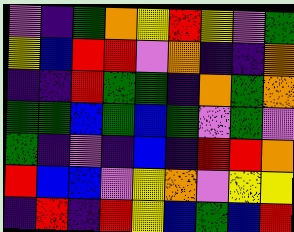[["violet", "indigo", "green", "orange", "yellow", "red", "yellow", "violet", "green"], ["yellow", "blue", "red", "red", "violet", "orange", "indigo", "indigo", "orange"], ["indigo", "indigo", "red", "green", "green", "indigo", "orange", "green", "orange"], ["green", "green", "blue", "green", "blue", "green", "violet", "green", "violet"], ["green", "indigo", "violet", "indigo", "blue", "indigo", "red", "red", "orange"], ["red", "blue", "blue", "violet", "yellow", "orange", "violet", "yellow", "yellow"], ["indigo", "red", "indigo", "red", "yellow", "blue", "green", "blue", "red"]]